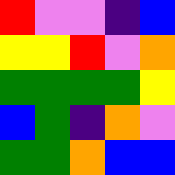[["red", "violet", "violet", "indigo", "blue"], ["yellow", "yellow", "red", "violet", "orange"], ["green", "green", "green", "green", "yellow"], ["blue", "green", "indigo", "orange", "violet"], ["green", "green", "orange", "blue", "blue"]]